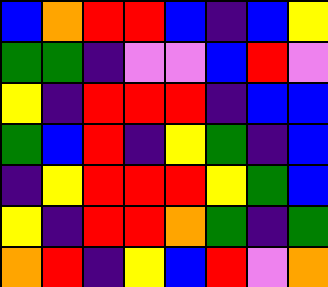[["blue", "orange", "red", "red", "blue", "indigo", "blue", "yellow"], ["green", "green", "indigo", "violet", "violet", "blue", "red", "violet"], ["yellow", "indigo", "red", "red", "red", "indigo", "blue", "blue"], ["green", "blue", "red", "indigo", "yellow", "green", "indigo", "blue"], ["indigo", "yellow", "red", "red", "red", "yellow", "green", "blue"], ["yellow", "indigo", "red", "red", "orange", "green", "indigo", "green"], ["orange", "red", "indigo", "yellow", "blue", "red", "violet", "orange"]]